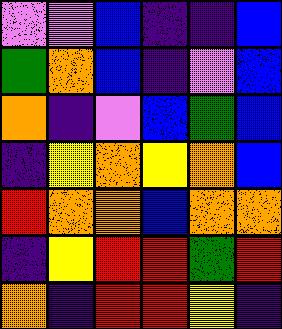[["violet", "violet", "blue", "indigo", "indigo", "blue"], ["green", "orange", "blue", "indigo", "violet", "blue"], ["orange", "indigo", "violet", "blue", "green", "blue"], ["indigo", "yellow", "orange", "yellow", "orange", "blue"], ["red", "orange", "orange", "blue", "orange", "orange"], ["indigo", "yellow", "red", "red", "green", "red"], ["orange", "indigo", "red", "red", "yellow", "indigo"]]